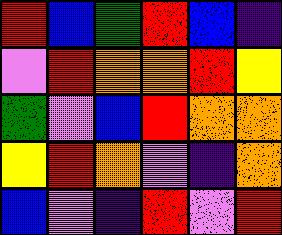[["red", "blue", "green", "red", "blue", "indigo"], ["violet", "red", "orange", "orange", "red", "yellow"], ["green", "violet", "blue", "red", "orange", "orange"], ["yellow", "red", "orange", "violet", "indigo", "orange"], ["blue", "violet", "indigo", "red", "violet", "red"]]